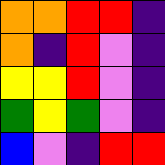[["orange", "orange", "red", "red", "indigo"], ["orange", "indigo", "red", "violet", "indigo"], ["yellow", "yellow", "red", "violet", "indigo"], ["green", "yellow", "green", "violet", "indigo"], ["blue", "violet", "indigo", "red", "red"]]